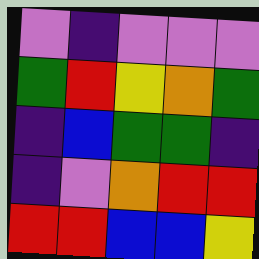[["violet", "indigo", "violet", "violet", "violet"], ["green", "red", "yellow", "orange", "green"], ["indigo", "blue", "green", "green", "indigo"], ["indigo", "violet", "orange", "red", "red"], ["red", "red", "blue", "blue", "yellow"]]